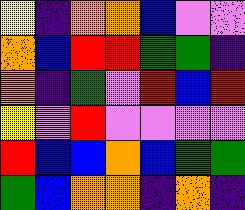[["yellow", "indigo", "orange", "orange", "blue", "violet", "violet"], ["orange", "blue", "red", "red", "green", "green", "indigo"], ["orange", "indigo", "green", "violet", "red", "blue", "red"], ["yellow", "violet", "red", "violet", "violet", "violet", "violet"], ["red", "blue", "blue", "orange", "blue", "green", "green"], ["green", "blue", "orange", "orange", "indigo", "orange", "indigo"]]